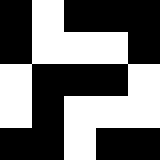[["black", "white", "black", "black", "black"], ["black", "white", "white", "white", "black"], ["white", "black", "black", "black", "white"], ["white", "black", "white", "white", "white"], ["black", "black", "white", "black", "black"]]